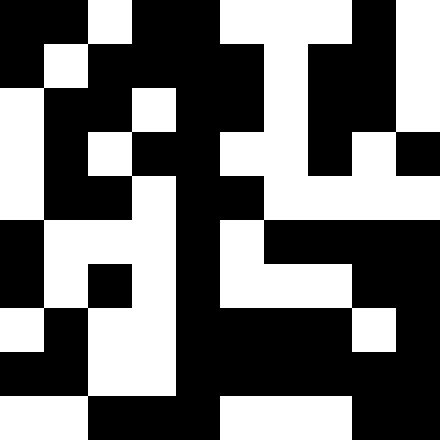[["black", "black", "white", "black", "black", "white", "white", "white", "black", "white"], ["black", "white", "black", "black", "black", "black", "white", "black", "black", "white"], ["white", "black", "black", "white", "black", "black", "white", "black", "black", "white"], ["white", "black", "white", "black", "black", "white", "white", "black", "white", "black"], ["white", "black", "black", "white", "black", "black", "white", "white", "white", "white"], ["black", "white", "white", "white", "black", "white", "black", "black", "black", "black"], ["black", "white", "black", "white", "black", "white", "white", "white", "black", "black"], ["white", "black", "white", "white", "black", "black", "black", "black", "white", "black"], ["black", "black", "white", "white", "black", "black", "black", "black", "black", "black"], ["white", "white", "black", "black", "black", "white", "white", "white", "black", "black"]]